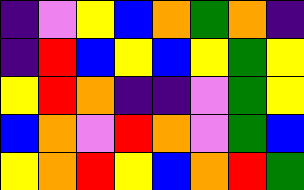[["indigo", "violet", "yellow", "blue", "orange", "green", "orange", "indigo"], ["indigo", "red", "blue", "yellow", "blue", "yellow", "green", "yellow"], ["yellow", "red", "orange", "indigo", "indigo", "violet", "green", "yellow"], ["blue", "orange", "violet", "red", "orange", "violet", "green", "blue"], ["yellow", "orange", "red", "yellow", "blue", "orange", "red", "green"]]